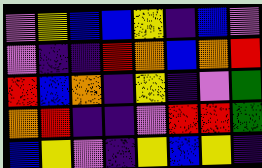[["violet", "yellow", "blue", "blue", "yellow", "indigo", "blue", "violet"], ["violet", "indigo", "indigo", "red", "orange", "blue", "orange", "red"], ["red", "blue", "orange", "indigo", "yellow", "indigo", "violet", "green"], ["orange", "red", "indigo", "indigo", "violet", "red", "red", "green"], ["blue", "yellow", "violet", "indigo", "yellow", "blue", "yellow", "indigo"]]